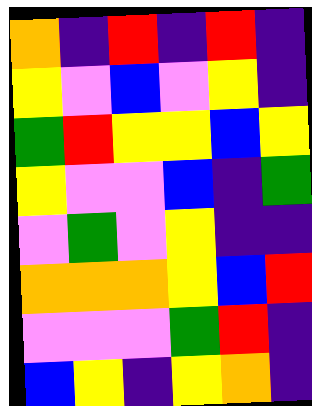[["orange", "indigo", "red", "indigo", "red", "indigo"], ["yellow", "violet", "blue", "violet", "yellow", "indigo"], ["green", "red", "yellow", "yellow", "blue", "yellow"], ["yellow", "violet", "violet", "blue", "indigo", "green"], ["violet", "green", "violet", "yellow", "indigo", "indigo"], ["orange", "orange", "orange", "yellow", "blue", "red"], ["violet", "violet", "violet", "green", "red", "indigo"], ["blue", "yellow", "indigo", "yellow", "orange", "indigo"]]